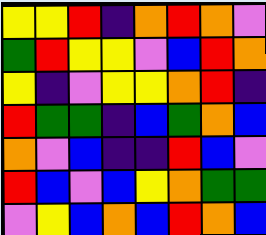[["yellow", "yellow", "red", "indigo", "orange", "red", "orange", "violet"], ["green", "red", "yellow", "yellow", "violet", "blue", "red", "orange"], ["yellow", "indigo", "violet", "yellow", "yellow", "orange", "red", "indigo"], ["red", "green", "green", "indigo", "blue", "green", "orange", "blue"], ["orange", "violet", "blue", "indigo", "indigo", "red", "blue", "violet"], ["red", "blue", "violet", "blue", "yellow", "orange", "green", "green"], ["violet", "yellow", "blue", "orange", "blue", "red", "orange", "blue"]]